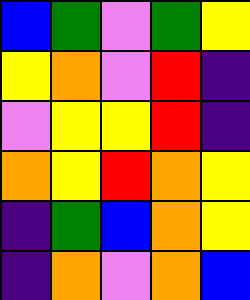[["blue", "green", "violet", "green", "yellow"], ["yellow", "orange", "violet", "red", "indigo"], ["violet", "yellow", "yellow", "red", "indigo"], ["orange", "yellow", "red", "orange", "yellow"], ["indigo", "green", "blue", "orange", "yellow"], ["indigo", "orange", "violet", "orange", "blue"]]